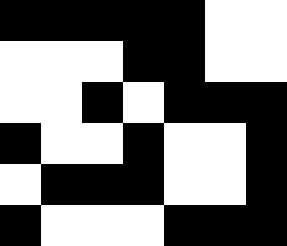[["black", "black", "black", "black", "black", "white", "white"], ["white", "white", "white", "black", "black", "white", "white"], ["white", "white", "black", "white", "black", "black", "black"], ["black", "white", "white", "black", "white", "white", "black"], ["white", "black", "black", "black", "white", "white", "black"], ["black", "white", "white", "white", "black", "black", "black"]]